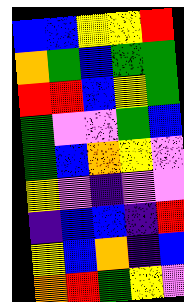[["blue", "blue", "yellow", "yellow", "red"], ["orange", "green", "blue", "green", "green"], ["red", "red", "blue", "yellow", "green"], ["green", "violet", "violet", "green", "blue"], ["green", "blue", "orange", "yellow", "violet"], ["yellow", "violet", "indigo", "violet", "violet"], ["indigo", "blue", "blue", "indigo", "red"], ["yellow", "blue", "orange", "indigo", "blue"], ["orange", "red", "green", "yellow", "violet"]]